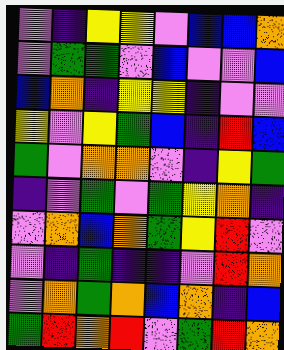[["violet", "indigo", "yellow", "yellow", "violet", "blue", "blue", "orange"], ["violet", "green", "green", "violet", "blue", "violet", "violet", "blue"], ["blue", "orange", "indigo", "yellow", "yellow", "indigo", "violet", "violet"], ["yellow", "violet", "yellow", "green", "blue", "indigo", "red", "blue"], ["green", "violet", "orange", "orange", "violet", "indigo", "yellow", "green"], ["indigo", "violet", "green", "violet", "green", "yellow", "orange", "indigo"], ["violet", "orange", "blue", "orange", "green", "yellow", "red", "violet"], ["violet", "indigo", "green", "indigo", "indigo", "violet", "red", "orange"], ["violet", "orange", "green", "orange", "blue", "orange", "indigo", "blue"], ["green", "red", "orange", "red", "violet", "green", "red", "orange"]]